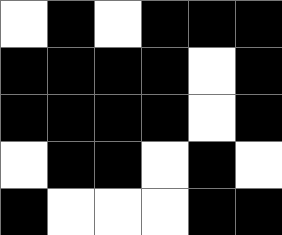[["white", "black", "white", "black", "black", "black"], ["black", "black", "black", "black", "white", "black"], ["black", "black", "black", "black", "white", "black"], ["white", "black", "black", "white", "black", "white"], ["black", "white", "white", "white", "black", "black"]]